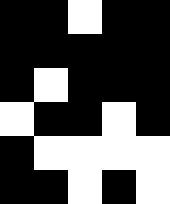[["black", "black", "white", "black", "black"], ["black", "black", "black", "black", "black"], ["black", "white", "black", "black", "black"], ["white", "black", "black", "white", "black"], ["black", "white", "white", "white", "white"], ["black", "black", "white", "black", "white"]]